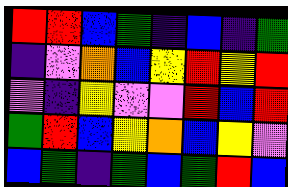[["red", "red", "blue", "green", "indigo", "blue", "indigo", "green"], ["indigo", "violet", "orange", "blue", "yellow", "red", "yellow", "red"], ["violet", "indigo", "yellow", "violet", "violet", "red", "blue", "red"], ["green", "red", "blue", "yellow", "orange", "blue", "yellow", "violet"], ["blue", "green", "indigo", "green", "blue", "green", "red", "blue"]]